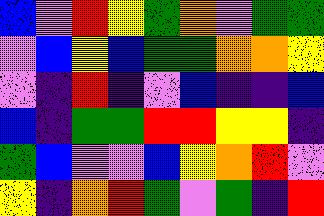[["blue", "violet", "red", "yellow", "green", "orange", "violet", "green", "green"], ["violet", "blue", "yellow", "blue", "green", "green", "orange", "orange", "yellow"], ["violet", "indigo", "red", "indigo", "violet", "blue", "indigo", "indigo", "blue"], ["blue", "indigo", "green", "green", "red", "red", "yellow", "yellow", "indigo"], ["green", "blue", "violet", "violet", "blue", "yellow", "orange", "red", "violet"], ["yellow", "indigo", "orange", "red", "green", "violet", "green", "indigo", "red"]]